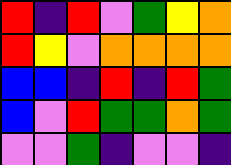[["red", "indigo", "red", "violet", "green", "yellow", "orange"], ["red", "yellow", "violet", "orange", "orange", "orange", "orange"], ["blue", "blue", "indigo", "red", "indigo", "red", "green"], ["blue", "violet", "red", "green", "green", "orange", "green"], ["violet", "violet", "green", "indigo", "violet", "violet", "indigo"]]